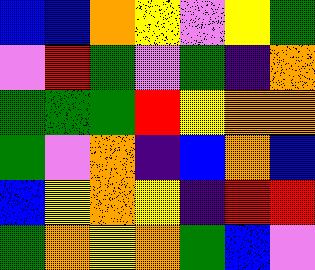[["blue", "blue", "orange", "yellow", "violet", "yellow", "green"], ["violet", "red", "green", "violet", "green", "indigo", "orange"], ["green", "green", "green", "red", "yellow", "orange", "orange"], ["green", "violet", "orange", "indigo", "blue", "orange", "blue"], ["blue", "yellow", "orange", "yellow", "indigo", "red", "red"], ["green", "orange", "yellow", "orange", "green", "blue", "violet"]]